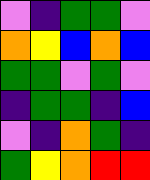[["violet", "indigo", "green", "green", "violet"], ["orange", "yellow", "blue", "orange", "blue"], ["green", "green", "violet", "green", "violet"], ["indigo", "green", "green", "indigo", "blue"], ["violet", "indigo", "orange", "green", "indigo"], ["green", "yellow", "orange", "red", "red"]]